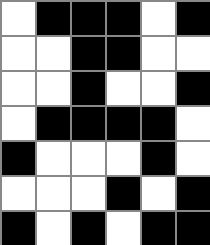[["white", "black", "black", "black", "white", "black"], ["white", "white", "black", "black", "white", "white"], ["white", "white", "black", "white", "white", "black"], ["white", "black", "black", "black", "black", "white"], ["black", "white", "white", "white", "black", "white"], ["white", "white", "white", "black", "white", "black"], ["black", "white", "black", "white", "black", "black"]]